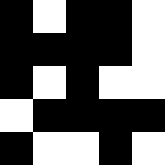[["black", "white", "black", "black", "white"], ["black", "black", "black", "black", "white"], ["black", "white", "black", "white", "white"], ["white", "black", "black", "black", "black"], ["black", "white", "white", "black", "white"]]